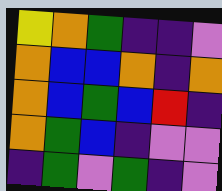[["yellow", "orange", "green", "indigo", "indigo", "violet"], ["orange", "blue", "blue", "orange", "indigo", "orange"], ["orange", "blue", "green", "blue", "red", "indigo"], ["orange", "green", "blue", "indigo", "violet", "violet"], ["indigo", "green", "violet", "green", "indigo", "violet"]]